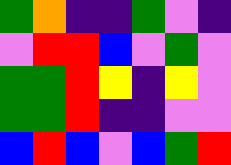[["green", "orange", "indigo", "indigo", "green", "violet", "indigo"], ["violet", "red", "red", "blue", "violet", "green", "violet"], ["green", "green", "red", "yellow", "indigo", "yellow", "violet"], ["green", "green", "red", "indigo", "indigo", "violet", "violet"], ["blue", "red", "blue", "violet", "blue", "green", "red"]]